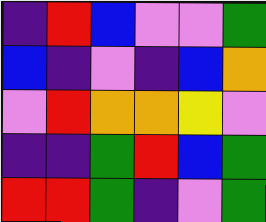[["indigo", "red", "blue", "violet", "violet", "green"], ["blue", "indigo", "violet", "indigo", "blue", "orange"], ["violet", "red", "orange", "orange", "yellow", "violet"], ["indigo", "indigo", "green", "red", "blue", "green"], ["red", "red", "green", "indigo", "violet", "green"]]